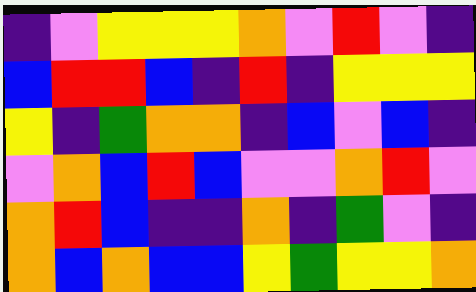[["indigo", "violet", "yellow", "yellow", "yellow", "orange", "violet", "red", "violet", "indigo"], ["blue", "red", "red", "blue", "indigo", "red", "indigo", "yellow", "yellow", "yellow"], ["yellow", "indigo", "green", "orange", "orange", "indigo", "blue", "violet", "blue", "indigo"], ["violet", "orange", "blue", "red", "blue", "violet", "violet", "orange", "red", "violet"], ["orange", "red", "blue", "indigo", "indigo", "orange", "indigo", "green", "violet", "indigo"], ["orange", "blue", "orange", "blue", "blue", "yellow", "green", "yellow", "yellow", "orange"]]